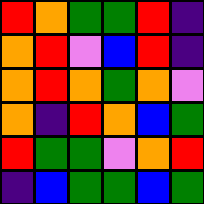[["red", "orange", "green", "green", "red", "indigo"], ["orange", "red", "violet", "blue", "red", "indigo"], ["orange", "red", "orange", "green", "orange", "violet"], ["orange", "indigo", "red", "orange", "blue", "green"], ["red", "green", "green", "violet", "orange", "red"], ["indigo", "blue", "green", "green", "blue", "green"]]